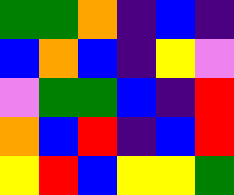[["green", "green", "orange", "indigo", "blue", "indigo"], ["blue", "orange", "blue", "indigo", "yellow", "violet"], ["violet", "green", "green", "blue", "indigo", "red"], ["orange", "blue", "red", "indigo", "blue", "red"], ["yellow", "red", "blue", "yellow", "yellow", "green"]]